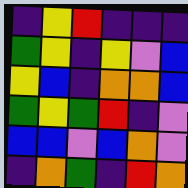[["indigo", "yellow", "red", "indigo", "indigo", "indigo"], ["green", "yellow", "indigo", "yellow", "violet", "blue"], ["yellow", "blue", "indigo", "orange", "orange", "blue"], ["green", "yellow", "green", "red", "indigo", "violet"], ["blue", "blue", "violet", "blue", "orange", "violet"], ["indigo", "orange", "green", "indigo", "red", "orange"]]